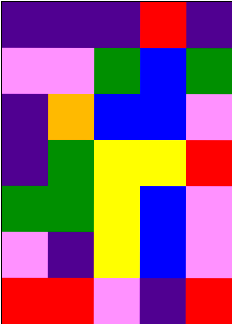[["indigo", "indigo", "indigo", "red", "indigo"], ["violet", "violet", "green", "blue", "green"], ["indigo", "orange", "blue", "blue", "violet"], ["indigo", "green", "yellow", "yellow", "red"], ["green", "green", "yellow", "blue", "violet"], ["violet", "indigo", "yellow", "blue", "violet"], ["red", "red", "violet", "indigo", "red"]]